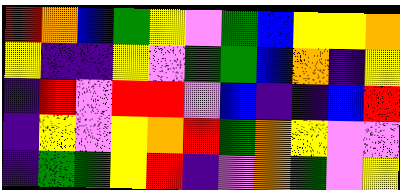[["red", "orange", "blue", "green", "yellow", "violet", "green", "blue", "yellow", "yellow", "orange"], ["yellow", "indigo", "indigo", "yellow", "violet", "green", "green", "blue", "orange", "indigo", "yellow"], ["indigo", "red", "violet", "red", "red", "violet", "blue", "indigo", "indigo", "blue", "red"], ["indigo", "yellow", "violet", "yellow", "orange", "red", "green", "orange", "yellow", "violet", "violet"], ["indigo", "green", "green", "yellow", "red", "indigo", "violet", "orange", "green", "violet", "yellow"]]